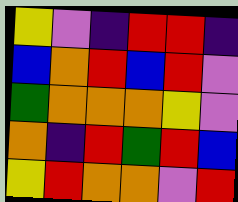[["yellow", "violet", "indigo", "red", "red", "indigo"], ["blue", "orange", "red", "blue", "red", "violet"], ["green", "orange", "orange", "orange", "yellow", "violet"], ["orange", "indigo", "red", "green", "red", "blue"], ["yellow", "red", "orange", "orange", "violet", "red"]]